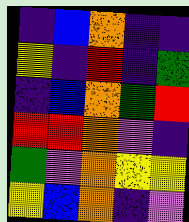[["indigo", "blue", "orange", "indigo", "indigo"], ["yellow", "indigo", "red", "indigo", "green"], ["indigo", "blue", "orange", "green", "red"], ["red", "red", "orange", "violet", "indigo"], ["green", "violet", "orange", "yellow", "yellow"], ["yellow", "blue", "orange", "indigo", "violet"]]